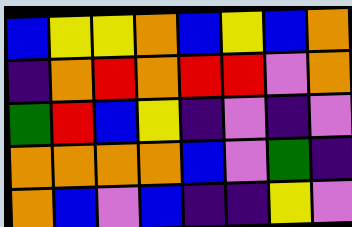[["blue", "yellow", "yellow", "orange", "blue", "yellow", "blue", "orange"], ["indigo", "orange", "red", "orange", "red", "red", "violet", "orange"], ["green", "red", "blue", "yellow", "indigo", "violet", "indigo", "violet"], ["orange", "orange", "orange", "orange", "blue", "violet", "green", "indigo"], ["orange", "blue", "violet", "blue", "indigo", "indigo", "yellow", "violet"]]